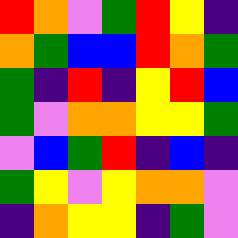[["red", "orange", "violet", "green", "red", "yellow", "indigo"], ["orange", "green", "blue", "blue", "red", "orange", "green"], ["green", "indigo", "red", "indigo", "yellow", "red", "blue"], ["green", "violet", "orange", "orange", "yellow", "yellow", "green"], ["violet", "blue", "green", "red", "indigo", "blue", "indigo"], ["green", "yellow", "violet", "yellow", "orange", "orange", "violet"], ["indigo", "orange", "yellow", "yellow", "indigo", "green", "violet"]]